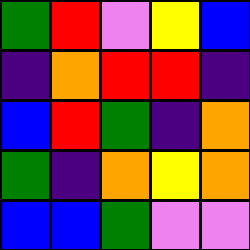[["green", "red", "violet", "yellow", "blue"], ["indigo", "orange", "red", "red", "indigo"], ["blue", "red", "green", "indigo", "orange"], ["green", "indigo", "orange", "yellow", "orange"], ["blue", "blue", "green", "violet", "violet"]]